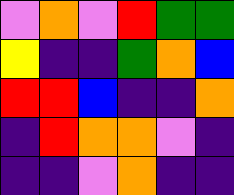[["violet", "orange", "violet", "red", "green", "green"], ["yellow", "indigo", "indigo", "green", "orange", "blue"], ["red", "red", "blue", "indigo", "indigo", "orange"], ["indigo", "red", "orange", "orange", "violet", "indigo"], ["indigo", "indigo", "violet", "orange", "indigo", "indigo"]]